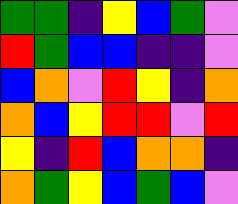[["green", "green", "indigo", "yellow", "blue", "green", "violet"], ["red", "green", "blue", "blue", "indigo", "indigo", "violet"], ["blue", "orange", "violet", "red", "yellow", "indigo", "orange"], ["orange", "blue", "yellow", "red", "red", "violet", "red"], ["yellow", "indigo", "red", "blue", "orange", "orange", "indigo"], ["orange", "green", "yellow", "blue", "green", "blue", "violet"]]